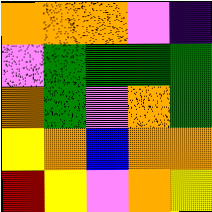[["orange", "orange", "orange", "violet", "indigo"], ["violet", "green", "green", "green", "green"], ["orange", "green", "violet", "orange", "green"], ["yellow", "orange", "blue", "orange", "orange"], ["red", "yellow", "violet", "orange", "yellow"]]